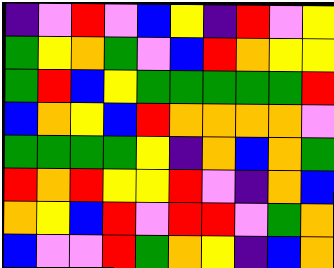[["indigo", "violet", "red", "violet", "blue", "yellow", "indigo", "red", "violet", "yellow"], ["green", "yellow", "orange", "green", "violet", "blue", "red", "orange", "yellow", "yellow"], ["green", "red", "blue", "yellow", "green", "green", "green", "green", "green", "red"], ["blue", "orange", "yellow", "blue", "red", "orange", "orange", "orange", "orange", "violet"], ["green", "green", "green", "green", "yellow", "indigo", "orange", "blue", "orange", "green"], ["red", "orange", "red", "yellow", "yellow", "red", "violet", "indigo", "orange", "blue"], ["orange", "yellow", "blue", "red", "violet", "red", "red", "violet", "green", "orange"], ["blue", "violet", "violet", "red", "green", "orange", "yellow", "indigo", "blue", "orange"]]